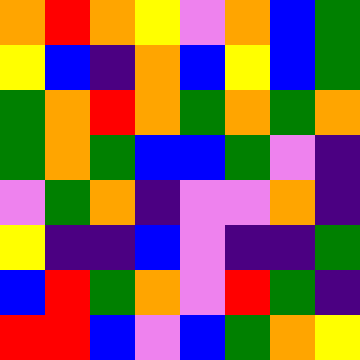[["orange", "red", "orange", "yellow", "violet", "orange", "blue", "green"], ["yellow", "blue", "indigo", "orange", "blue", "yellow", "blue", "green"], ["green", "orange", "red", "orange", "green", "orange", "green", "orange"], ["green", "orange", "green", "blue", "blue", "green", "violet", "indigo"], ["violet", "green", "orange", "indigo", "violet", "violet", "orange", "indigo"], ["yellow", "indigo", "indigo", "blue", "violet", "indigo", "indigo", "green"], ["blue", "red", "green", "orange", "violet", "red", "green", "indigo"], ["red", "red", "blue", "violet", "blue", "green", "orange", "yellow"]]